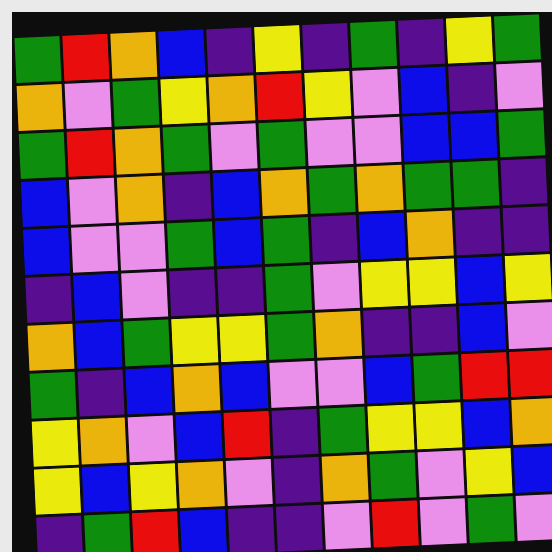[["green", "red", "orange", "blue", "indigo", "yellow", "indigo", "green", "indigo", "yellow", "green"], ["orange", "violet", "green", "yellow", "orange", "red", "yellow", "violet", "blue", "indigo", "violet"], ["green", "red", "orange", "green", "violet", "green", "violet", "violet", "blue", "blue", "green"], ["blue", "violet", "orange", "indigo", "blue", "orange", "green", "orange", "green", "green", "indigo"], ["blue", "violet", "violet", "green", "blue", "green", "indigo", "blue", "orange", "indigo", "indigo"], ["indigo", "blue", "violet", "indigo", "indigo", "green", "violet", "yellow", "yellow", "blue", "yellow"], ["orange", "blue", "green", "yellow", "yellow", "green", "orange", "indigo", "indigo", "blue", "violet"], ["green", "indigo", "blue", "orange", "blue", "violet", "violet", "blue", "green", "red", "red"], ["yellow", "orange", "violet", "blue", "red", "indigo", "green", "yellow", "yellow", "blue", "orange"], ["yellow", "blue", "yellow", "orange", "violet", "indigo", "orange", "green", "violet", "yellow", "blue"], ["indigo", "green", "red", "blue", "indigo", "indigo", "violet", "red", "violet", "green", "violet"]]